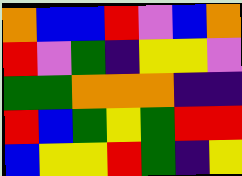[["orange", "blue", "blue", "red", "violet", "blue", "orange"], ["red", "violet", "green", "indigo", "yellow", "yellow", "violet"], ["green", "green", "orange", "orange", "orange", "indigo", "indigo"], ["red", "blue", "green", "yellow", "green", "red", "red"], ["blue", "yellow", "yellow", "red", "green", "indigo", "yellow"]]